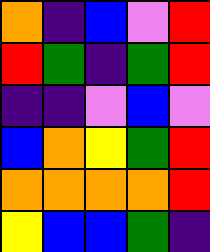[["orange", "indigo", "blue", "violet", "red"], ["red", "green", "indigo", "green", "red"], ["indigo", "indigo", "violet", "blue", "violet"], ["blue", "orange", "yellow", "green", "red"], ["orange", "orange", "orange", "orange", "red"], ["yellow", "blue", "blue", "green", "indigo"]]